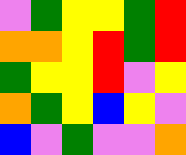[["violet", "green", "yellow", "yellow", "green", "red"], ["orange", "orange", "yellow", "red", "green", "red"], ["green", "yellow", "yellow", "red", "violet", "yellow"], ["orange", "green", "yellow", "blue", "yellow", "violet"], ["blue", "violet", "green", "violet", "violet", "orange"]]